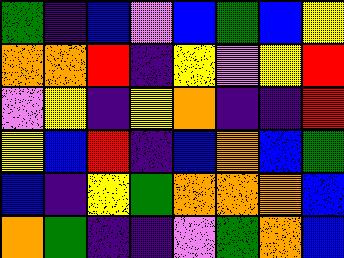[["green", "indigo", "blue", "violet", "blue", "green", "blue", "yellow"], ["orange", "orange", "red", "indigo", "yellow", "violet", "yellow", "red"], ["violet", "yellow", "indigo", "yellow", "orange", "indigo", "indigo", "red"], ["yellow", "blue", "red", "indigo", "blue", "orange", "blue", "green"], ["blue", "indigo", "yellow", "green", "orange", "orange", "orange", "blue"], ["orange", "green", "indigo", "indigo", "violet", "green", "orange", "blue"]]